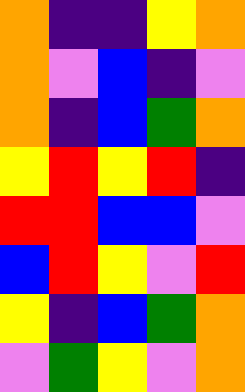[["orange", "indigo", "indigo", "yellow", "orange"], ["orange", "violet", "blue", "indigo", "violet"], ["orange", "indigo", "blue", "green", "orange"], ["yellow", "red", "yellow", "red", "indigo"], ["red", "red", "blue", "blue", "violet"], ["blue", "red", "yellow", "violet", "red"], ["yellow", "indigo", "blue", "green", "orange"], ["violet", "green", "yellow", "violet", "orange"]]